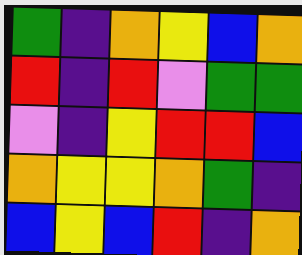[["green", "indigo", "orange", "yellow", "blue", "orange"], ["red", "indigo", "red", "violet", "green", "green"], ["violet", "indigo", "yellow", "red", "red", "blue"], ["orange", "yellow", "yellow", "orange", "green", "indigo"], ["blue", "yellow", "blue", "red", "indigo", "orange"]]